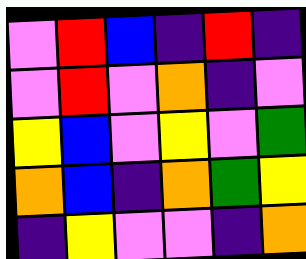[["violet", "red", "blue", "indigo", "red", "indigo"], ["violet", "red", "violet", "orange", "indigo", "violet"], ["yellow", "blue", "violet", "yellow", "violet", "green"], ["orange", "blue", "indigo", "orange", "green", "yellow"], ["indigo", "yellow", "violet", "violet", "indigo", "orange"]]